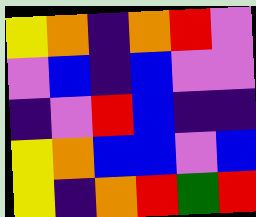[["yellow", "orange", "indigo", "orange", "red", "violet"], ["violet", "blue", "indigo", "blue", "violet", "violet"], ["indigo", "violet", "red", "blue", "indigo", "indigo"], ["yellow", "orange", "blue", "blue", "violet", "blue"], ["yellow", "indigo", "orange", "red", "green", "red"]]